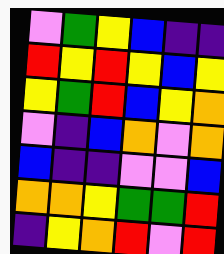[["violet", "green", "yellow", "blue", "indigo", "indigo"], ["red", "yellow", "red", "yellow", "blue", "yellow"], ["yellow", "green", "red", "blue", "yellow", "orange"], ["violet", "indigo", "blue", "orange", "violet", "orange"], ["blue", "indigo", "indigo", "violet", "violet", "blue"], ["orange", "orange", "yellow", "green", "green", "red"], ["indigo", "yellow", "orange", "red", "violet", "red"]]